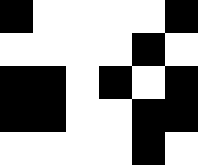[["black", "white", "white", "white", "white", "black"], ["white", "white", "white", "white", "black", "white"], ["black", "black", "white", "black", "white", "black"], ["black", "black", "white", "white", "black", "black"], ["white", "white", "white", "white", "black", "white"]]